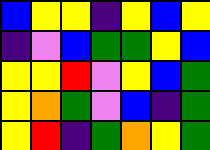[["blue", "yellow", "yellow", "indigo", "yellow", "blue", "yellow"], ["indigo", "violet", "blue", "green", "green", "yellow", "blue"], ["yellow", "yellow", "red", "violet", "yellow", "blue", "green"], ["yellow", "orange", "green", "violet", "blue", "indigo", "green"], ["yellow", "red", "indigo", "green", "orange", "yellow", "green"]]